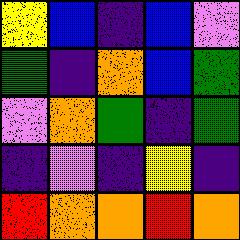[["yellow", "blue", "indigo", "blue", "violet"], ["green", "indigo", "orange", "blue", "green"], ["violet", "orange", "green", "indigo", "green"], ["indigo", "violet", "indigo", "yellow", "indigo"], ["red", "orange", "orange", "red", "orange"]]